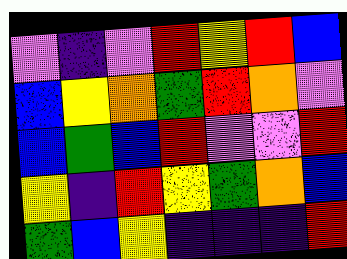[["violet", "indigo", "violet", "red", "yellow", "red", "blue"], ["blue", "yellow", "orange", "green", "red", "orange", "violet"], ["blue", "green", "blue", "red", "violet", "violet", "red"], ["yellow", "indigo", "red", "yellow", "green", "orange", "blue"], ["green", "blue", "yellow", "indigo", "indigo", "indigo", "red"]]